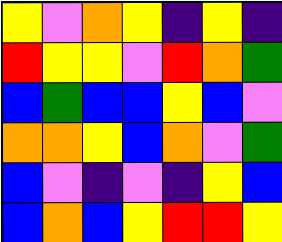[["yellow", "violet", "orange", "yellow", "indigo", "yellow", "indigo"], ["red", "yellow", "yellow", "violet", "red", "orange", "green"], ["blue", "green", "blue", "blue", "yellow", "blue", "violet"], ["orange", "orange", "yellow", "blue", "orange", "violet", "green"], ["blue", "violet", "indigo", "violet", "indigo", "yellow", "blue"], ["blue", "orange", "blue", "yellow", "red", "red", "yellow"]]